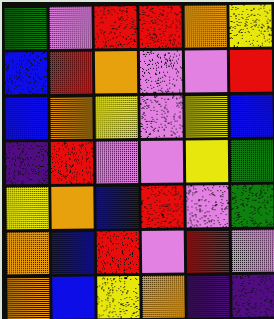[["green", "violet", "red", "red", "orange", "yellow"], ["blue", "red", "orange", "violet", "violet", "red"], ["blue", "orange", "yellow", "violet", "yellow", "blue"], ["indigo", "red", "violet", "violet", "yellow", "green"], ["yellow", "orange", "blue", "red", "violet", "green"], ["orange", "blue", "red", "violet", "red", "violet"], ["orange", "blue", "yellow", "orange", "indigo", "indigo"]]